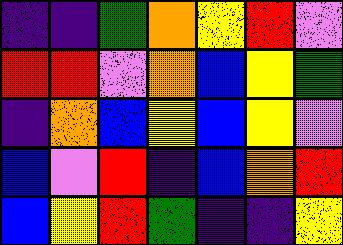[["indigo", "indigo", "green", "orange", "yellow", "red", "violet"], ["red", "red", "violet", "orange", "blue", "yellow", "green"], ["indigo", "orange", "blue", "yellow", "blue", "yellow", "violet"], ["blue", "violet", "red", "indigo", "blue", "orange", "red"], ["blue", "yellow", "red", "green", "indigo", "indigo", "yellow"]]